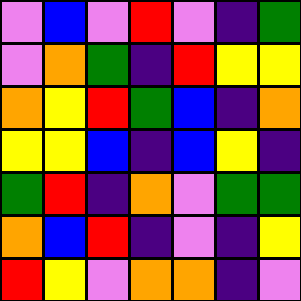[["violet", "blue", "violet", "red", "violet", "indigo", "green"], ["violet", "orange", "green", "indigo", "red", "yellow", "yellow"], ["orange", "yellow", "red", "green", "blue", "indigo", "orange"], ["yellow", "yellow", "blue", "indigo", "blue", "yellow", "indigo"], ["green", "red", "indigo", "orange", "violet", "green", "green"], ["orange", "blue", "red", "indigo", "violet", "indigo", "yellow"], ["red", "yellow", "violet", "orange", "orange", "indigo", "violet"]]